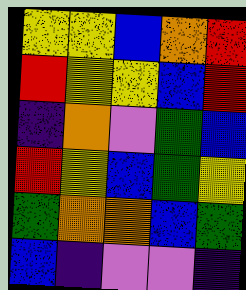[["yellow", "yellow", "blue", "orange", "red"], ["red", "yellow", "yellow", "blue", "red"], ["indigo", "orange", "violet", "green", "blue"], ["red", "yellow", "blue", "green", "yellow"], ["green", "orange", "orange", "blue", "green"], ["blue", "indigo", "violet", "violet", "indigo"]]